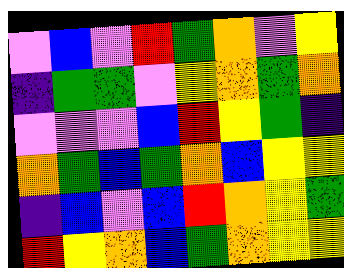[["violet", "blue", "violet", "red", "green", "orange", "violet", "yellow"], ["indigo", "green", "green", "violet", "yellow", "orange", "green", "orange"], ["violet", "violet", "violet", "blue", "red", "yellow", "green", "indigo"], ["orange", "green", "blue", "green", "orange", "blue", "yellow", "yellow"], ["indigo", "blue", "violet", "blue", "red", "orange", "yellow", "green"], ["red", "yellow", "orange", "blue", "green", "orange", "yellow", "yellow"]]